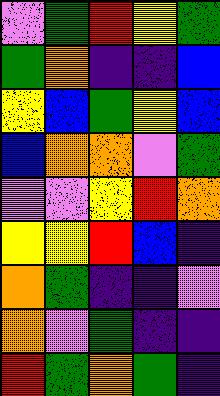[["violet", "green", "red", "yellow", "green"], ["green", "orange", "indigo", "indigo", "blue"], ["yellow", "blue", "green", "yellow", "blue"], ["blue", "orange", "orange", "violet", "green"], ["violet", "violet", "yellow", "red", "orange"], ["yellow", "yellow", "red", "blue", "indigo"], ["orange", "green", "indigo", "indigo", "violet"], ["orange", "violet", "green", "indigo", "indigo"], ["red", "green", "orange", "green", "indigo"]]